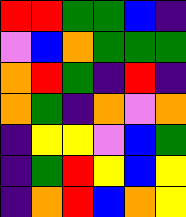[["red", "red", "green", "green", "blue", "indigo"], ["violet", "blue", "orange", "green", "green", "green"], ["orange", "red", "green", "indigo", "red", "indigo"], ["orange", "green", "indigo", "orange", "violet", "orange"], ["indigo", "yellow", "yellow", "violet", "blue", "green"], ["indigo", "green", "red", "yellow", "blue", "yellow"], ["indigo", "orange", "red", "blue", "orange", "yellow"]]